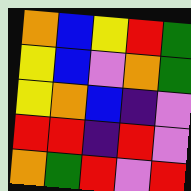[["orange", "blue", "yellow", "red", "green"], ["yellow", "blue", "violet", "orange", "green"], ["yellow", "orange", "blue", "indigo", "violet"], ["red", "red", "indigo", "red", "violet"], ["orange", "green", "red", "violet", "red"]]